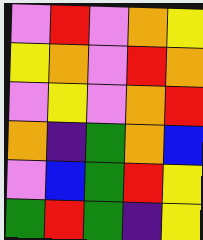[["violet", "red", "violet", "orange", "yellow"], ["yellow", "orange", "violet", "red", "orange"], ["violet", "yellow", "violet", "orange", "red"], ["orange", "indigo", "green", "orange", "blue"], ["violet", "blue", "green", "red", "yellow"], ["green", "red", "green", "indigo", "yellow"]]